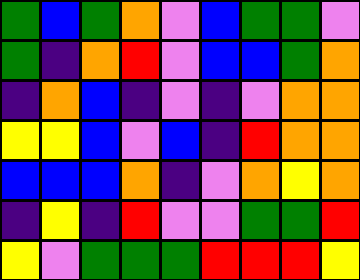[["green", "blue", "green", "orange", "violet", "blue", "green", "green", "violet"], ["green", "indigo", "orange", "red", "violet", "blue", "blue", "green", "orange"], ["indigo", "orange", "blue", "indigo", "violet", "indigo", "violet", "orange", "orange"], ["yellow", "yellow", "blue", "violet", "blue", "indigo", "red", "orange", "orange"], ["blue", "blue", "blue", "orange", "indigo", "violet", "orange", "yellow", "orange"], ["indigo", "yellow", "indigo", "red", "violet", "violet", "green", "green", "red"], ["yellow", "violet", "green", "green", "green", "red", "red", "red", "yellow"]]